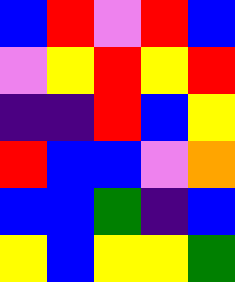[["blue", "red", "violet", "red", "blue"], ["violet", "yellow", "red", "yellow", "red"], ["indigo", "indigo", "red", "blue", "yellow"], ["red", "blue", "blue", "violet", "orange"], ["blue", "blue", "green", "indigo", "blue"], ["yellow", "blue", "yellow", "yellow", "green"]]